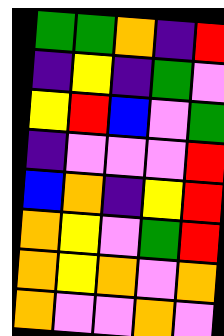[["green", "green", "orange", "indigo", "red"], ["indigo", "yellow", "indigo", "green", "violet"], ["yellow", "red", "blue", "violet", "green"], ["indigo", "violet", "violet", "violet", "red"], ["blue", "orange", "indigo", "yellow", "red"], ["orange", "yellow", "violet", "green", "red"], ["orange", "yellow", "orange", "violet", "orange"], ["orange", "violet", "violet", "orange", "violet"]]